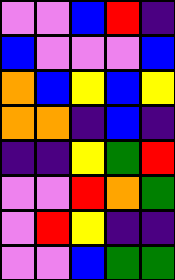[["violet", "violet", "blue", "red", "indigo"], ["blue", "violet", "violet", "violet", "blue"], ["orange", "blue", "yellow", "blue", "yellow"], ["orange", "orange", "indigo", "blue", "indigo"], ["indigo", "indigo", "yellow", "green", "red"], ["violet", "violet", "red", "orange", "green"], ["violet", "red", "yellow", "indigo", "indigo"], ["violet", "violet", "blue", "green", "green"]]